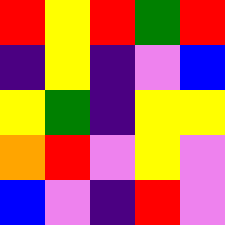[["red", "yellow", "red", "green", "red"], ["indigo", "yellow", "indigo", "violet", "blue"], ["yellow", "green", "indigo", "yellow", "yellow"], ["orange", "red", "violet", "yellow", "violet"], ["blue", "violet", "indigo", "red", "violet"]]